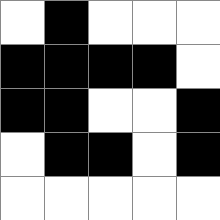[["white", "black", "white", "white", "white"], ["black", "black", "black", "black", "white"], ["black", "black", "white", "white", "black"], ["white", "black", "black", "white", "black"], ["white", "white", "white", "white", "white"]]